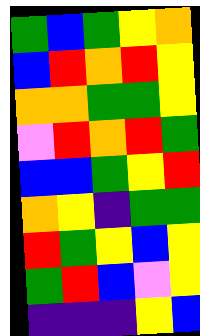[["green", "blue", "green", "yellow", "orange"], ["blue", "red", "orange", "red", "yellow"], ["orange", "orange", "green", "green", "yellow"], ["violet", "red", "orange", "red", "green"], ["blue", "blue", "green", "yellow", "red"], ["orange", "yellow", "indigo", "green", "green"], ["red", "green", "yellow", "blue", "yellow"], ["green", "red", "blue", "violet", "yellow"], ["indigo", "indigo", "indigo", "yellow", "blue"]]